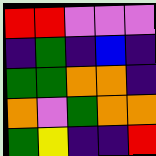[["red", "red", "violet", "violet", "violet"], ["indigo", "green", "indigo", "blue", "indigo"], ["green", "green", "orange", "orange", "indigo"], ["orange", "violet", "green", "orange", "orange"], ["green", "yellow", "indigo", "indigo", "red"]]